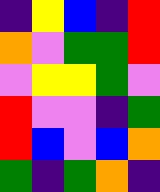[["indigo", "yellow", "blue", "indigo", "red"], ["orange", "violet", "green", "green", "red"], ["violet", "yellow", "yellow", "green", "violet"], ["red", "violet", "violet", "indigo", "green"], ["red", "blue", "violet", "blue", "orange"], ["green", "indigo", "green", "orange", "indigo"]]